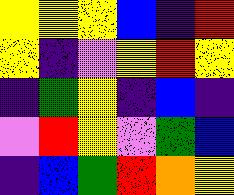[["yellow", "yellow", "yellow", "blue", "indigo", "red"], ["yellow", "indigo", "violet", "yellow", "red", "yellow"], ["indigo", "green", "yellow", "indigo", "blue", "indigo"], ["violet", "red", "yellow", "violet", "green", "blue"], ["indigo", "blue", "green", "red", "orange", "yellow"]]